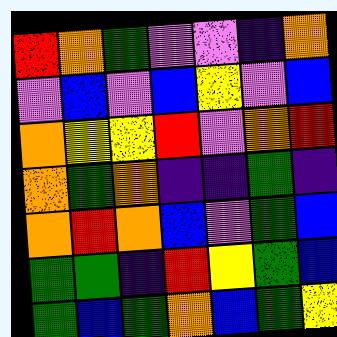[["red", "orange", "green", "violet", "violet", "indigo", "orange"], ["violet", "blue", "violet", "blue", "yellow", "violet", "blue"], ["orange", "yellow", "yellow", "red", "violet", "orange", "red"], ["orange", "green", "orange", "indigo", "indigo", "green", "indigo"], ["orange", "red", "orange", "blue", "violet", "green", "blue"], ["green", "green", "indigo", "red", "yellow", "green", "blue"], ["green", "blue", "green", "orange", "blue", "green", "yellow"]]